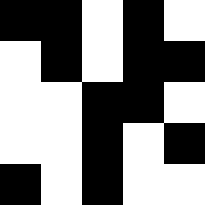[["black", "black", "white", "black", "white"], ["white", "black", "white", "black", "black"], ["white", "white", "black", "black", "white"], ["white", "white", "black", "white", "black"], ["black", "white", "black", "white", "white"]]